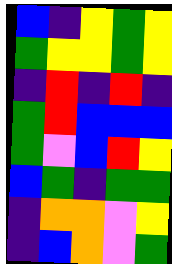[["blue", "indigo", "yellow", "green", "yellow"], ["green", "yellow", "yellow", "green", "yellow"], ["indigo", "red", "indigo", "red", "indigo"], ["green", "red", "blue", "blue", "blue"], ["green", "violet", "blue", "red", "yellow"], ["blue", "green", "indigo", "green", "green"], ["indigo", "orange", "orange", "violet", "yellow"], ["indigo", "blue", "orange", "violet", "green"]]